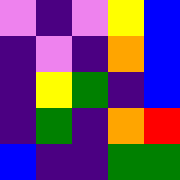[["violet", "indigo", "violet", "yellow", "blue"], ["indigo", "violet", "indigo", "orange", "blue"], ["indigo", "yellow", "green", "indigo", "blue"], ["indigo", "green", "indigo", "orange", "red"], ["blue", "indigo", "indigo", "green", "green"]]